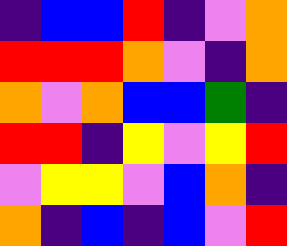[["indigo", "blue", "blue", "red", "indigo", "violet", "orange"], ["red", "red", "red", "orange", "violet", "indigo", "orange"], ["orange", "violet", "orange", "blue", "blue", "green", "indigo"], ["red", "red", "indigo", "yellow", "violet", "yellow", "red"], ["violet", "yellow", "yellow", "violet", "blue", "orange", "indigo"], ["orange", "indigo", "blue", "indigo", "blue", "violet", "red"]]